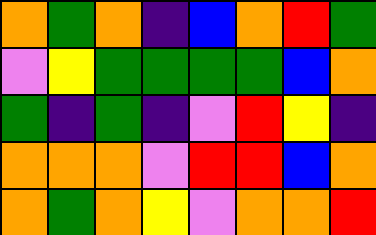[["orange", "green", "orange", "indigo", "blue", "orange", "red", "green"], ["violet", "yellow", "green", "green", "green", "green", "blue", "orange"], ["green", "indigo", "green", "indigo", "violet", "red", "yellow", "indigo"], ["orange", "orange", "orange", "violet", "red", "red", "blue", "orange"], ["orange", "green", "orange", "yellow", "violet", "orange", "orange", "red"]]